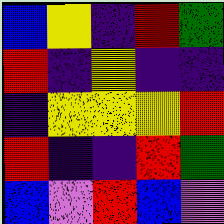[["blue", "yellow", "indigo", "red", "green"], ["red", "indigo", "yellow", "indigo", "indigo"], ["indigo", "yellow", "yellow", "yellow", "red"], ["red", "indigo", "indigo", "red", "green"], ["blue", "violet", "red", "blue", "violet"]]